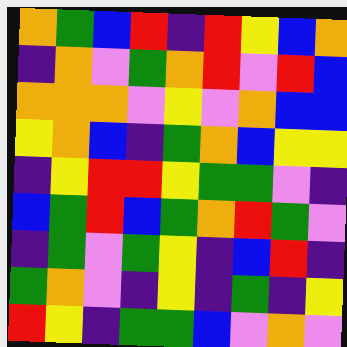[["orange", "green", "blue", "red", "indigo", "red", "yellow", "blue", "orange"], ["indigo", "orange", "violet", "green", "orange", "red", "violet", "red", "blue"], ["orange", "orange", "orange", "violet", "yellow", "violet", "orange", "blue", "blue"], ["yellow", "orange", "blue", "indigo", "green", "orange", "blue", "yellow", "yellow"], ["indigo", "yellow", "red", "red", "yellow", "green", "green", "violet", "indigo"], ["blue", "green", "red", "blue", "green", "orange", "red", "green", "violet"], ["indigo", "green", "violet", "green", "yellow", "indigo", "blue", "red", "indigo"], ["green", "orange", "violet", "indigo", "yellow", "indigo", "green", "indigo", "yellow"], ["red", "yellow", "indigo", "green", "green", "blue", "violet", "orange", "violet"]]